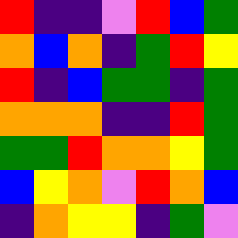[["red", "indigo", "indigo", "violet", "red", "blue", "green"], ["orange", "blue", "orange", "indigo", "green", "red", "yellow"], ["red", "indigo", "blue", "green", "green", "indigo", "green"], ["orange", "orange", "orange", "indigo", "indigo", "red", "green"], ["green", "green", "red", "orange", "orange", "yellow", "green"], ["blue", "yellow", "orange", "violet", "red", "orange", "blue"], ["indigo", "orange", "yellow", "yellow", "indigo", "green", "violet"]]